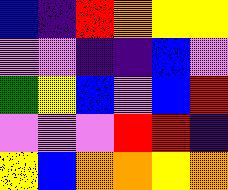[["blue", "indigo", "red", "orange", "yellow", "yellow"], ["violet", "violet", "indigo", "indigo", "blue", "violet"], ["green", "yellow", "blue", "violet", "blue", "red"], ["violet", "violet", "violet", "red", "red", "indigo"], ["yellow", "blue", "orange", "orange", "yellow", "orange"]]